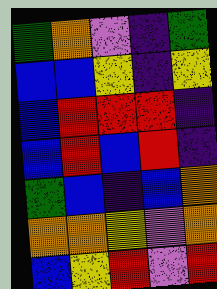[["green", "orange", "violet", "indigo", "green"], ["blue", "blue", "yellow", "indigo", "yellow"], ["blue", "red", "red", "red", "indigo"], ["blue", "red", "blue", "red", "indigo"], ["green", "blue", "indigo", "blue", "orange"], ["orange", "orange", "yellow", "violet", "orange"], ["blue", "yellow", "red", "violet", "red"]]